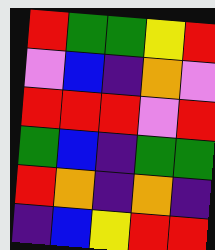[["red", "green", "green", "yellow", "red"], ["violet", "blue", "indigo", "orange", "violet"], ["red", "red", "red", "violet", "red"], ["green", "blue", "indigo", "green", "green"], ["red", "orange", "indigo", "orange", "indigo"], ["indigo", "blue", "yellow", "red", "red"]]